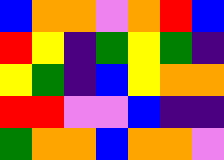[["blue", "orange", "orange", "violet", "orange", "red", "blue"], ["red", "yellow", "indigo", "green", "yellow", "green", "indigo"], ["yellow", "green", "indigo", "blue", "yellow", "orange", "orange"], ["red", "red", "violet", "violet", "blue", "indigo", "indigo"], ["green", "orange", "orange", "blue", "orange", "orange", "violet"]]